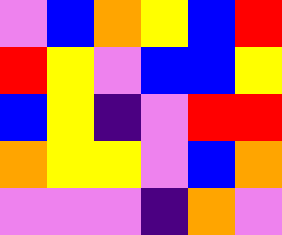[["violet", "blue", "orange", "yellow", "blue", "red"], ["red", "yellow", "violet", "blue", "blue", "yellow"], ["blue", "yellow", "indigo", "violet", "red", "red"], ["orange", "yellow", "yellow", "violet", "blue", "orange"], ["violet", "violet", "violet", "indigo", "orange", "violet"]]